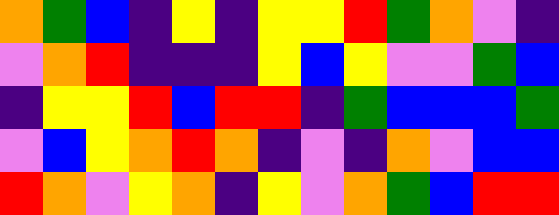[["orange", "green", "blue", "indigo", "yellow", "indigo", "yellow", "yellow", "red", "green", "orange", "violet", "indigo"], ["violet", "orange", "red", "indigo", "indigo", "indigo", "yellow", "blue", "yellow", "violet", "violet", "green", "blue"], ["indigo", "yellow", "yellow", "red", "blue", "red", "red", "indigo", "green", "blue", "blue", "blue", "green"], ["violet", "blue", "yellow", "orange", "red", "orange", "indigo", "violet", "indigo", "orange", "violet", "blue", "blue"], ["red", "orange", "violet", "yellow", "orange", "indigo", "yellow", "violet", "orange", "green", "blue", "red", "red"]]